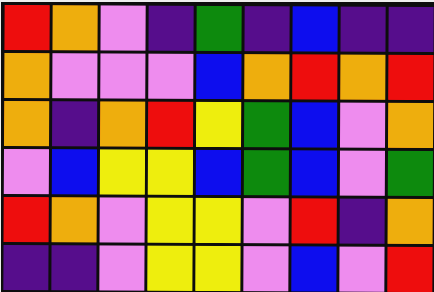[["red", "orange", "violet", "indigo", "green", "indigo", "blue", "indigo", "indigo"], ["orange", "violet", "violet", "violet", "blue", "orange", "red", "orange", "red"], ["orange", "indigo", "orange", "red", "yellow", "green", "blue", "violet", "orange"], ["violet", "blue", "yellow", "yellow", "blue", "green", "blue", "violet", "green"], ["red", "orange", "violet", "yellow", "yellow", "violet", "red", "indigo", "orange"], ["indigo", "indigo", "violet", "yellow", "yellow", "violet", "blue", "violet", "red"]]